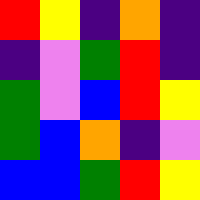[["red", "yellow", "indigo", "orange", "indigo"], ["indigo", "violet", "green", "red", "indigo"], ["green", "violet", "blue", "red", "yellow"], ["green", "blue", "orange", "indigo", "violet"], ["blue", "blue", "green", "red", "yellow"]]